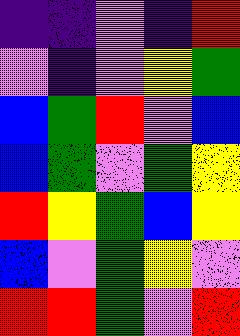[["indigo", "indigo", "violet", "indigo", "red"], ["violet", "indigo", "violet", "yellow", "green"], ["blue", "green", "red", "violet", "blue"], ["blue", "green", "violet", "green", "yellow"], ["red", "yellow", "green", "blue", "yellow"], ["blue", "violet", "green", "yellow", "violet"], ["red", "red", "green", "violet", "red"]]